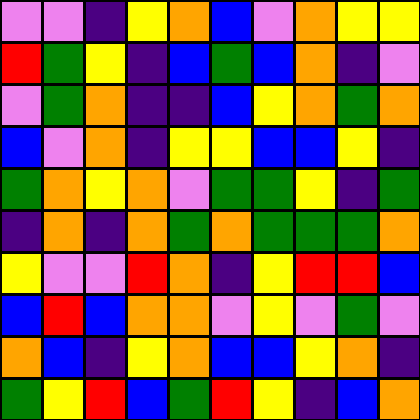[["violet", "violet", "indigo", "yellow", "orange", "blue", "violet", "orange", "yellow", "yellow"], ["red", "green", "yellow", "indigo", "blue", "green", "blue", "orange", "indigo", "violet"], ["violet", "green", "orange", "indigo", "indigo", "blue", "yellow", "orange", "green", "orange"], ["blue", "violet", "orange", "indigo", "yellow", "yellow", "blue", "blue", "yellow", "indigo"], ["green", "orange", "yellow", "orange", "violet", "green", "green", "yellow", "indigo", "green"], ["indigo", "orange", "indigo", "orange", "green", "orange", "green", "green", "green", "orange"], ["yellow", "violet", "violet", "red", "orange", "indigo", "yellow", "red", "red", "blue"], ["blue", "red", "blue", "orange", "orange", "violet", "yellow", "violet", "green", "violet"], ["orange", "blue", "indigo", "yellow", "orange", "blue", "blue", "yellow", "orange", "indigo"], ["green", "yellow", "red", "blue", "green", "red", "yellow", "indigo", "blue", "orange"]]